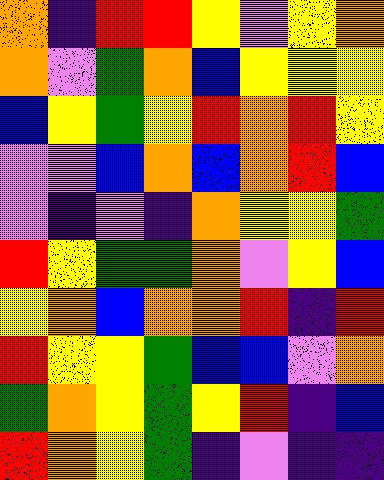[["orange", "indigo", "red", "red", "yellow", "violet", "yellow", "orange"], ["orange", "violet", "green", "orange", "blue", "yellow", "yellow", "yellow"], ["blue", "yellow", "green", "yellow", "red", "orange", "red", "yellow"], ["violet", "violet", "blue", "orange", "blue", "orange", "red", "blue"], ["violet", "indigo", "violet", "indigo", "orange", "yellow", "yellow", "green"], ["red", "yellow", "green", "green", "orange", "violet", "yellow", "blue"], ["yellow", "orange", "blue", "orange", "orange", "red", "indigo", "red"], ["red", "yellow", "yellow", "green", "blue", "blue", "violet", "orange"], ["green", "orange", "yellow", "green", "yellow", "red", "indigo", "blue"], ["red", "orange", "yellow", "green", "indigo", "violet", "indigo", "indigo"]]